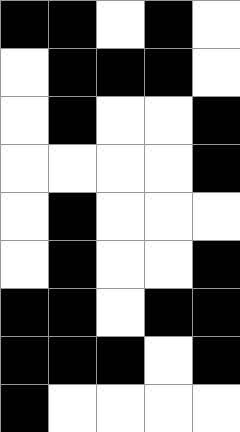[["black", "black", "white", "black", "white"], ["white", "black", "black", "black", "white"], ["white", "black", "white", "white", "black"], ["white", "white", "white", "white", "black"], ["white", "black", "white", "white", "white"], ["white", "black", "white", "white", "black"], ["black", "black", "white", "black", "black"], ["black", "black", "black", "white", "black"], ["black", "white", "white", "white", "white"]]